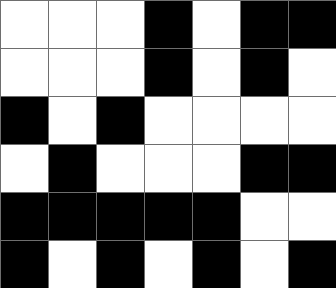[["white", "white", "white", "black", "white", "black", "black"], ["white", "white", "white", "black", "white", "black", "white"], ["black", "white", "black", "white", "white", "white", "white"], ["white", "black", "white", "white", "white", "black", "black"], ["black", "black", "black", "black", "black", "white", "white"], ["black", "white", "black", "white", "black", "white", "black"]]